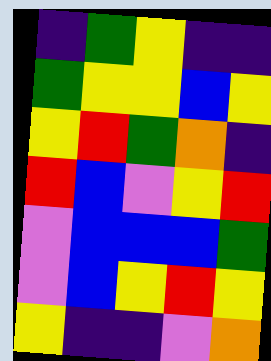[["indigo", "green", "yellow", "indigo", "indigo"], ["green", "yellow", "yellow", "blue", "yellow"], ["yellow", "red", "green", "orange", "indigo"], ["red", "blue", "violet", "yellow", "red"], ["violet", "blue", "blue", "blue", "green"], ["violet", "blue", "yellow", "red", "yellow"], ["yellow", "indigo", "indigo", "violet", "orange"]]